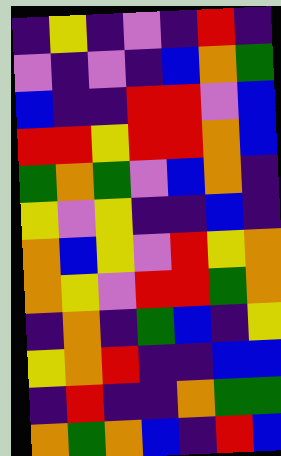[["indigo", "yellow", "indigo", "violet", "indigo", "red", "indigo"], ["violet", "indigo", "violet", "indigo", "blue", "orange", "green"], ["blue", "indigo", "indigo", "red", "red", "violet", "blue"], ["red", "red", "yellow", "red", "red", "orange", "blue"], ["green", "orange", "green", "violet", "blue", "orange", "indigo"], ["yellow", "violet", "yellow", "indigo", "indigo", "blue", "indigo"], ["orange", "blue", "yellow", "violet", "red", "yellow", "orange"], ["orange", "yellow", "violet", "red", "red", "green", "orange"], ["indigo", "orange", "indigo", "green", "blue", "indigo", "yellow"], ["yellow", "orange", "red", "indigo", "indigo", "blue", "blue"], ["indigo", "red", "indigo", "indigo", "orange", "green", "green"], ["orange", "green", "orange", "blue", "indigo", "red", "blue"]]